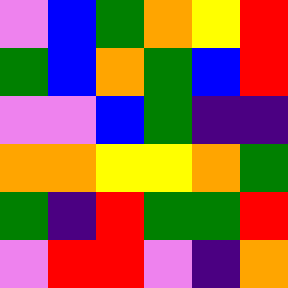[["violet", "blue", "green", "orange", "yellow", "red"], ["green", "blue", "orange", "green", "blue", "red"], ["violet", "violet", "blue", "green", "indigo", "indigo"], ["orange", "orange", "yellow", "yellow", "orange", "green"], ["green", "indigo", "red", "green", "green", "red"], ["violet", "red", "red", "violet", "indigo", "orange"]]